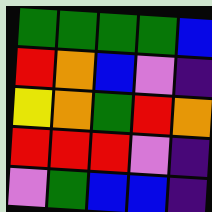[["green", "green", "green", "green", "blue"], ["red", "orange", "blue", "violet", "indigo"], ["yellow", "orange", "green", "red", "orange"], ["red", "red", "red", "violet", "indigo"], ["violet", "green", "blue", "blue", "indigo"]]